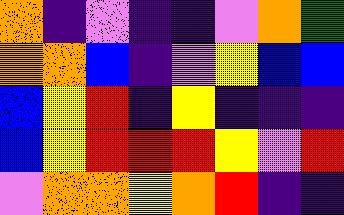[["orange", "indigo", "violet", "indigo", "indigo", "violet", "orange", "green"], ["orange", "orange", "blue", "indigo", "violet", "yellow", "blue", "blue"], ["blue", "yellow", "red", "indigo", "yellow", "indigo", "indigo", "indigo"], ["blue", "yellow", "red", "red", "red", "yellow", "violet", "red"], ["violet", "orange", "orange", "yellow", "orange", "red", "indigo", "indigo"]]